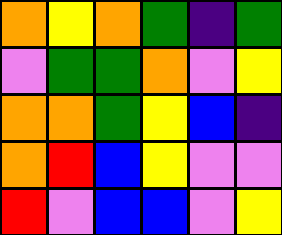[["orange", "yellow", "orange", "green", "indigo", "green"], ["violet", "green", "green", "orange", "violet", "yellow"], ["orange", "orange", "green", "yellow", "blue", "indigo"], ["orange", "red", "blue", "yellow", "violet", "violet"], ["red", "violet", "blue", "blue", "violet", "yellow"]]